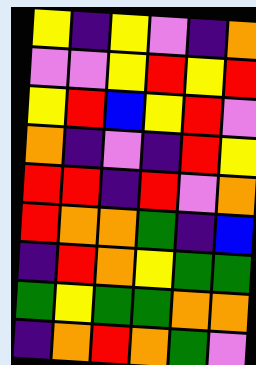[["yellow", "indigo", "yellow", "violet", "indigo", "orange"], ["violet", "violet", "yellow", "red", "yellow", "red"], ["yellow", "red", "blue", "yellow", "red", "violet"], ["orange", "indigo", "violet", "indigo", "red", "yellow"], ["red", "red", "indigo", "red", "violet", "orange"], ["red", "orange", "orange", "green", "indigo", "blue"], ["indigo", "red", "orange", "yellow", "green", "green"], ["green", "yellow", "green", "green", "orange", "orange"], ["indigo", "orange", "red", "orange", "green", "violet"]]